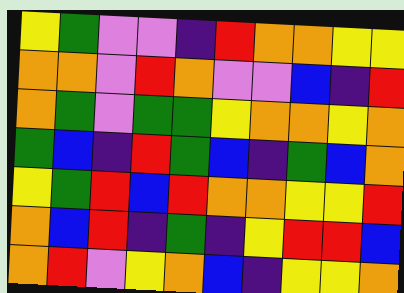[["yellow", "green", "violet", "violet", "indigo", "red", "orange", "orange", "yellow", "yellow"], ["orange", "orange", "violet", "red", "orange", "violet", "violet", "blue", "indigo", "red"], ["orange", "green", "violet", "green", "green", "yellow", "orange", "orange", "yellow", "orange"], ["green", "blue", "indigo", "red", "green", "blue", "indigo", "green", "blue", "orange"], ["yellow", "green", "red", "blue", "red", "orange", "orange", "yellow", "yellow", "red"], ["orange", "blue", "red", "indigo", "green", "indigo", "yellow", "red", "red", "blue"], ["orange", "red", "violet", "yellow", "orange", "blue", "indigo", "yellow", "yellow", "orange"]]